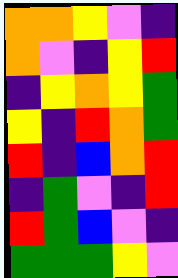[["orange", "orange", "yellow", "violet", "indigo"], ["orange", "violet", "indigo", "yellow", "red"], ["indigo", "yellow", "orange", "yellow", "green"], ["yellow", "indigo", "red", "orange", "green"], ["red", "indigo", "blue", "orange", "red"], ["indigo", "green", "violet", "indigo", "red"], ["red", "green", "blue", "violet", "indigo"], ["green", "green", "green", "yellow", "violet"]]